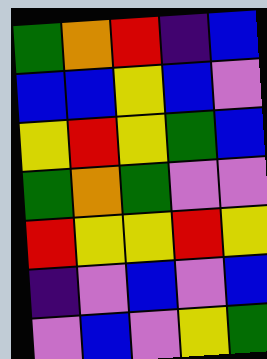[["green", "orange", "red", "indigo", "blue"], ["blue", "blue", "yellow", "blue", "violet"], ["yellow", "red", "yellow", "green", "blue"], ["green", "orange", "green", "violet", "violet"], ["red", "yellow", "yellow", "red", "yellow"], ["indigo", "violet", "blue", "violet", "blue"], ["violet", "blue", "violet", "yellow", "green"]]